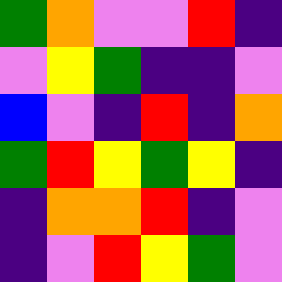[["green", "orange", "violet", "violet", "red", "indigo"], ["violet", "yellow", "green", "indigo", "indigo", "violet"], ["blue", "violet", "indigo", "red", "indigo", "orange"], ["green", "red", "yellow", "green", "yellow", "indigo"], ["indigo", "orange", "orange", "red", "indigo", "violet"], ["indigo", "violet", "red", "yellow", "green", "violet"]]